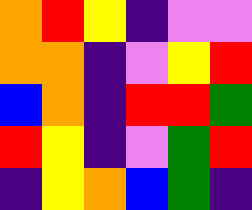[["orange", "red", "yellow", "indigo", "violet", "violet"], ["orange", "orange", "indigo", "violet", "yellow", "red"], ["blue", "orange", "indigo", "red", "red", "green"], ["red", "yellow", "indigo", "violet", "green", "red"], ["indigo", "yellow", "orange", "blue", "green", "indigo"]]